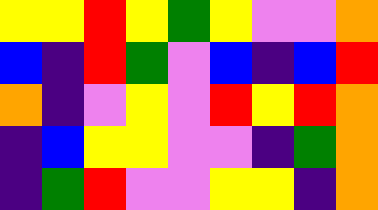[["yellow", "yellow", "red", "yellow", "green", "yellow", "violet", "violet", "orange"], ["blue", "indigo", "red", "green", "violet", "blue", "indigo", "blue", "red"], ["orange", "indigo", "violet", "yellow", "violet", "red", "yellow", "red", "orange"], ["indigo", "blue", "yellow", "yellow", "violet", "violet", "indigo", "green", "orange"], ["indigo", "green", "red", "violet", "violet", "yellow", "yellow", "indigo", "orange"]]